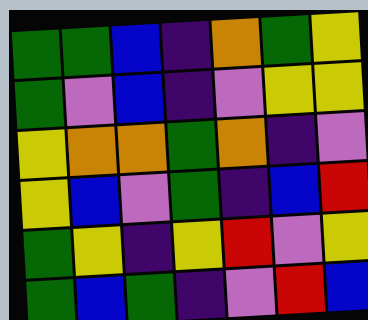[["green", "green", "blue", "indigo", "orange", "green", "yellow"], ["green", "violet", "blue", "indigo", "violet", "yellow", "yellow"], ["yellow", "orange", "orange", "green", "orange", "indigo", "violet"], ["yellow", "blue", "violet", "green", "indigo", "blue", "red"], ["green", "yellow", "indigo", "yellow", "red", "violet", "yellow"], ["green", "blue", "green", "indigo", "violet", "red", "blue"]]